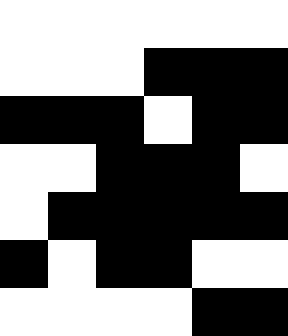[["white", "white", "white", "white", "white", "white"], ["white", "white", "white", "black", "black", "black"], ["black", "black", "black", "white", "black", "black"], ["white", "white", "black", "black", "black", "white"], ["white", "black", "black", "black", "black", "black"], ["black", "white", "black", "black", "white", "white"], ["white", "white", "white", "white", "black", "black"]]